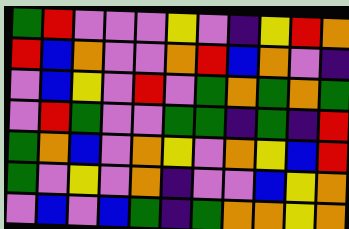[["green", "red", "violet", "violet", "violet", "yellow", "violet", "indigo", "yellow", "red", "orange"], ["red", "blue", "orange", "violet", "violet", "orange", "red", "blue", "orange", "violet", "indigo"], ["violet", "blue", "yellow", "violet", "red", "violet", "green", "orange", "green", "orange", "green"], ["violet", "red", "green", "violet", "violet", "green", "green", "indigo", "green", "indigo", "red"], ["green", "orange", "blue", "violet", "orange", "yellow", "violet", "orange", "yellow", "blue", "red"], ["green", "violet", "yellow", "violet", "orange", "indigo", "violet", "violet", "blue", "yellow", "orange"], ["violet", "blue", "violet", "blue", "green", "indigo", "green", "orange", "orange", "yellow", "orange"]]